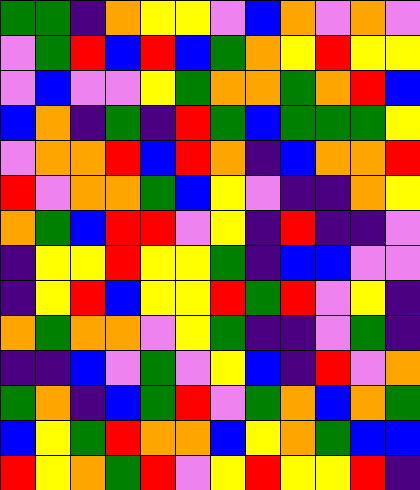[["green", "green", "indigo", "orange", "yellow", "yellow", "violet", "blue", "orange", "violet", "orange", "violet"], ["violet", "green", "red", "blue", "red", "blue", "green", "orange", "yellow", "red", "yellow", "yellow"], ["violet", "blue", "violet", "violet", "yellow", "green", "orange", "orange", "green", "orange", "red", "blue"], ["blue", "orange", "indigo", "green", "indigo", "red", "green", "blue", "green", "green", "green", "yellow"], ["violet", "orange", "orange", "red", "blue", "red", "orange", "indigo", "blue", "orange", "orange", "red"], ["red", "violet", "orange", "orange", "green", "blue", "yellow", "violet", "indigo", "indigo", "orange", "yellow"], ["orange", "green", "blue", "red", "red", "violet", "yellow", "indigo", "red", "indigo", "indigo", "violet"], ["indigo", "yellow", "yellow", "red", "yellow", "yellow", "green", "indigo", "blue", "blue", "violet", "violet"], ["indigo", "yellow", "red", "blue", "yellow", "yellow", "red", "green", "red", "violet", "yellow", "indigo"], ["orange", "green", "orange", "orange", "violet", "yellow", "green", "indigo", "indigo", "violet", "green", "indigo"], ["indigo", "indigo", "blue", "violet", "green", "violet", "yellow", "blue", "indigo", "red", "violet", "orange"], ["green", "orange", "indigo", "blue", "green", "red", "violet", "green", "orange", "blue", "orange", "green"], ["blue", "yellow", "green", "red", "orange", "orange", "blue", "yellow", "orange", "green", "blue", "blue"], ["red", "yellow", "orange", "green", "red", "violet", "yellow", "red", "yellow", "yellow", "red", "indigo"]]